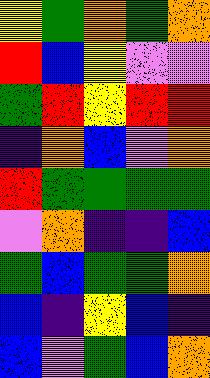[["yellow", "green", "orange", "green", "orange"], ["red", "blue", "yellow", "violet", "violet"], ["green", "red", "yellow", "red", "red"], ["indigo", "orange", "blue", "violet", "orange"], ["red", "green", "green", "green", "green"], ["violet", "orange", "indigo", "indigo", "blue"], ["green", "blue", "green", "green", "orange"], ["blue", "indigo", "yellow", "blue", "indigo"], ["blue", "violet", "green", "blue", "orange"]]